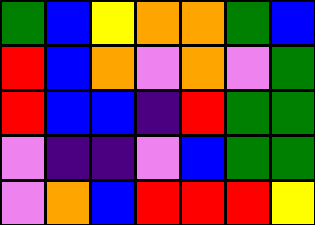[["green", "blue", "yellow", "orange", "orange", "green", "blue"], ["red", "blue", "orange", "violet", "orange", "violet", "green"], ["red", "blue", "blue", "indigo", "red", "green", "green"], ["violet", "indigo", "indigo", "violet", "blue", "green", "green"], ["violet", "orange", "blue", "red", "red", "red", "yellow"]]